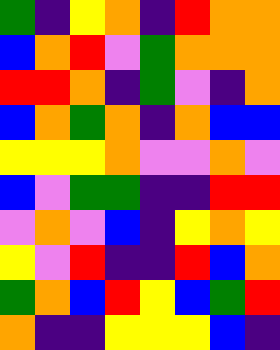[["green", "indigo", "yellow", "orange", "indigo", "red", "orange", "orange"], ["blue", "orange", "red", "violet", "green", "orange", "orange", "orange"], ["red", "red", "orange", "indigo", "green", "violet", "indigo", "orange"], ["blue", "orange", "green", "orange", "indigo", "orange", "blue", "blue"], ["yellow", "yellow", "yellow", "orange", "violet", "violet", "orange", "violet"], ["blue", "violet", "green", "green", "indigo", "indigo", "red", "red"], ["violet", "orange", "violet", "blue", "indigo", "yellow", "orange", "yellow"], ["yellow", "violet", "red", "indigo", "indigo", "red", "blue", "orange"], ["green", "orange", "blue", "red", "yellow", "blue", "green", "red"], ["orange", "indigo", "indigo", "yellow", "yellow", "yellow", "blue", "indigo"]]